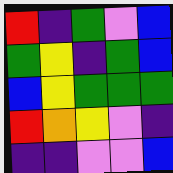[["red", "indigo", "green", "violet", "blue"], ["green", "yellow", "indigo", "green", "blue"], ["blue", "yellow", "green", "green", "green"], ["red", "orange", "yellow", "violet", "indigo"], ["indigo", "indigo", "violet", "violet", "blue"]]